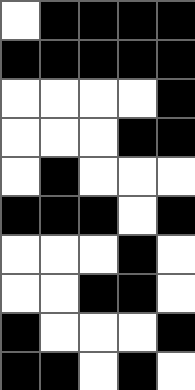[["white", "black", "black", "black", "black"], ["black", "black", "black", "black", "black"], ["white", "white", "white", "white", "black"], ["white", "white", "white", "black", "black"], ["white", "black", "white", "white", "white"], ["black", "black", "black", "white", "black"], ["white", "white", "white", "black", "white"], ["white", "white", "black", "black", "white"], ["black", "white", "white", "white", "black"], ["black", "black", "white", "black", "white"]]